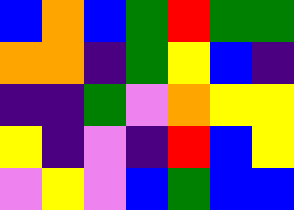[["blue", "orange", "blue", "green", "red", "green", "green"], ["orange", "orange", "indigo", "green", "yellow", "blue", "indigo"], ["indigo", "indigo", "green", "violet", "orange", "yellow", "yellow"], ["yellow", "indigo", "violet", "indigo", "red", "blue", "yellow"], ["violet", "yellow", "violet", "blue", "green", "blue", "blue"]]